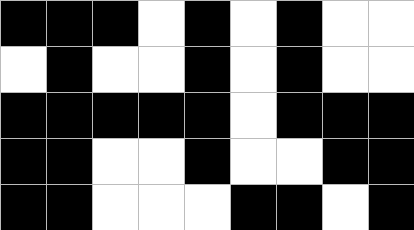[["black", "black", "black", "white", "black", "white", "black", "white", "white"], ["white", "black", "white", "white", "black", "white", "black", "white", "white"], ["black", "black", "black", "black", "black", "white", "black", "black", "black"], ["black", "black", "white", "white", "black", "white", "white", "black", "black"], ["black", "black", "white", "white", "white", "black", "black", "white", "black"]]